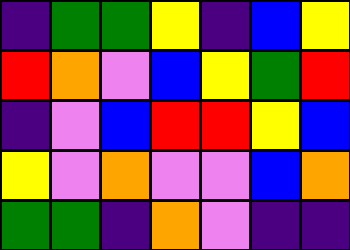[["indigo", "green", "green", "yellow", "indigo", "blue", "yellow"], ["red", "orange", "violet", "blue", "yellow", "green", "red"], ["indigo", "violet", "blue", "red", "red", "yellow", "blue"], ["yellow", "violet", "orange", "violet", "violet", "blue", "orange"], ["green", "green", "indigo", "orange", "violet", "indigo", "indigo"]]